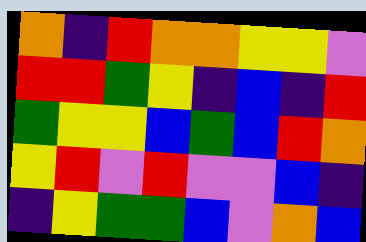[["orange", "indigo", "red", "orange", "orange", "yellow", "yellow", "violet"], ["red", "red", "green", "yellow", "indigo", "blue", "indigo", "red"], ["green", "yellow", "yellow", "blue", "green", "blue", "red", "orange"], ["yellow", "red", "violet", "red", "violet", "violet", "blue", "indigo"], ["indigo", "yellow", "green", "green", "blue", "violet", "orange", "blue"]]